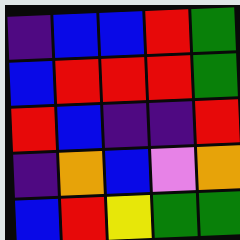[["indigo", "blue", "blue", "red", "green"], ["blue", "red", "red", "red", "green"], ["red", "blue", "indigo", "indigo", "red"], ["indigo", "orange", "blue", "violet", "orange"], ["blue", "red", "yellow", "green", "green"]]